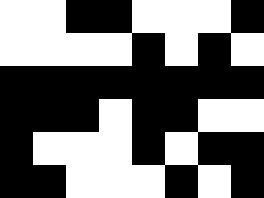[["white", "white", "black", "black", "white", "white", "white", "black"], ["white", "white", "white", "white", "black", "white", "black", "white"], ["black", "black", "black", "black", "black", "black", "black", "black"], ["black", "black", "black", "white", "black", "black", "white", "white"], ["black", "white", "white", "white", "black", "white", "black", "black"], ["black", "black", "white", "white", "white", "black", "white", "black"]]